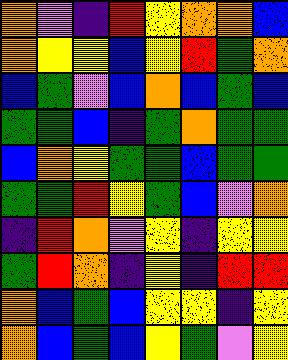[["orange", "violet", "indigo", "red", "yellow", "orange", "orange", "blue"], ["orange", "yellow", "yellow", "blue", "yellow", "red", "green", "orange"], ["blue", "green", "violet", "blue", "orange", "blue", "green", "blue"], ["green", "green", "blue", "indigo", "green", "orange", "green", "green"], ["blue", "orange", "yellow", "green", "green", "blue", "green", "green"], ["green", "green", "red", "yellow", "green", "blue", "violet", "orange"], ["indigo", "red", "orange", "violet", "yellow", "indigo", "yellow", "yellow"], ["green", "red", "orange", "indigo", "yellow", "indigo", "red", "red"], ["orange", "blue", "green", "blue", "yellow", "yellow", "indigo", "yellow"], ["orange", "blue", "green", "blue", "yellow", "green", "violet", "yellow"]]